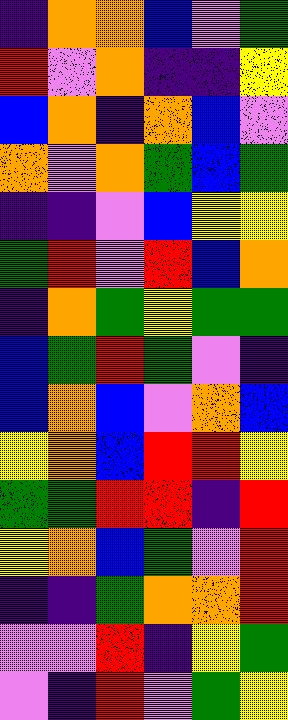[["indigo", "orange", "orange", "blue", "violet", "green"], ["red", "violet", "orange", "indigo", "indigo", "yellow"], ["blue", "orange", "indigo", "orange", "blue", "violet"], ["orange", "violet", "orange", "green", "blue", "green"], ["indigo", "indigo", "violet", "blue", "yellow", "yellow"], ["green", "red", "violet", "red", "blue", "orange"], ["indigo", "orange", "green", "yellow", "green", "green"], ["blue", "green", "red", "green", "violet", "indigo"], ["blue", "orange", "blue", "violet", "orange", "blue"], ["yellow", "orange", "blue", "red", "red", "yellow"], ["green", "green", "red", "red", "indigo", "red"], ["yellow", "orange", "blue", "green", "violet", "red"], ["indigo", "indigo", "green", "orange", "orange", "red"], ["violet", "violet", "red", "indigo", "yellow", "green"], ["violet", "indigo", "red", "violet", "green", "yellow"]]